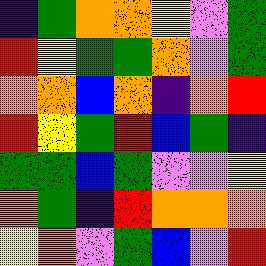[["indigo", "green", "orange", "orange", "yellow", "violet", "green"], ["red", "yellow", "green", "green", "orange", "violet", "green"], ["orange", "orange", "blue", "orange", "indigo", "orange", "red"], ["red", "yellow", "green", "red", "blue", "green", "indigo"], ["green", "green", "blue", "green", "violet", "violet", "yellow"], ["orange", "green", "indigo", "red", "orange", "orange", "orange"], ["yellow", "orange", "violet", "green", "blue", "violet", "red"]]